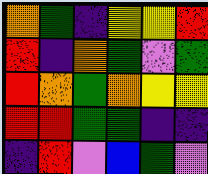[["orange", "green", "indigo", "yellow", "yellow", "red"], ["red", "indigo", "orange", "green", "violet", "green"], ["red", "orange", "green", "orange", "yellow", "yellow"], ["red", "red", "green", "green", "indigo", "indigo"], ["indigo", "red", "violet", "blue", "green", "violet"]]